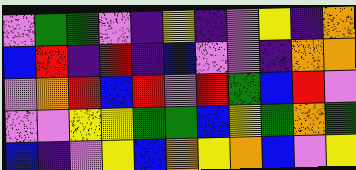[["violet", "green", "green", "violet", "indigo", "yellow", "indigo", "violet", "yellow", "indigo", "orange"], ["blue", "red", "indigo", "red", "indigo", "blue", "violet", "violet", "indigo", "orange", "orange"], ["violet", "orange", "red", "blue", "red", "violet", "red", "green", "blue", "red", "violet"], ["violet", "violet", "yellow", "yellow", "green", "green", "blue", "yellow", "green", "orange", "green"], ["blue", "indigo", "violet", "yellow", "blue", "orange", "yellow", "orange", "blue", "violet", "yellow"]]